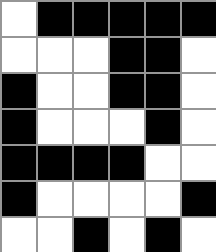[["white", "black", "black", "black", "black", "black"], ["white", "white", "white", "black", "black", "white"], ["black", "white", "white", "black", "black", "white"], ["black", "white", "white", "white", "black", "white"], ["black", "black", "black", "black", "white", "white"], ["black", "white", "white", "white", "white", "black"], ["white", "white", "black", "white", "black", "white"]]